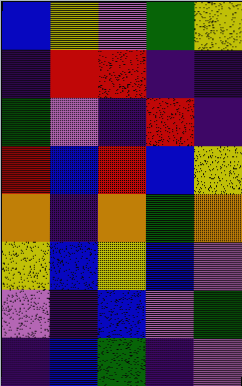[["blue", "yellow", "violet", "green", "yellow"], ["indigo", "red", "red", "indigo", "indigo"], ["green", "violet", "indigo", "red", "indigo"], ["red", "blue", "red", "blue", "yellow"], ["orange", "indigo", "orange", "green", "orange"], ["yellow", "blue", "yellow", "blue", "violet"], ["violet", "indigo", "blue", "violet", "green"], ["indigo", "blue", "green", "indigo", "violet"]]